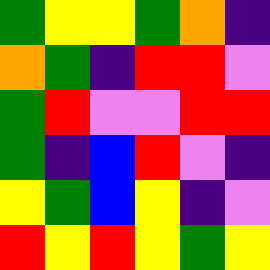[["green", "yellow", "yellow", "green", "orange", "indigo"], ["orange", "green", "indigo", "red", "red", "violet"], ["green", "red", "violet", "violet", "red", "red"], ["green", "indigo", "blue", "red", "violet", "indigo"], ["yellow", "green", "blue", "yellow", "indigo", "violet"], ["red", "yellow", "red", "yellow", "green", "yellow"]]